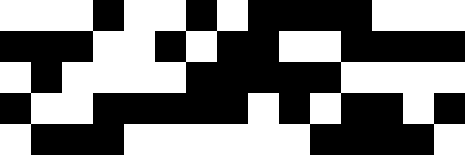[["white", "white", "white", "black", "white", "white", "black", "white", "black", "black", "black", "black", "white", "white", "white"], ["black", "black", "black", "white", "white", "black", "white", "black", "black", "white", "white", "black", "black", "black", "black"], ["white", "black", "white", "white", "white", "white", "black", "black", "black", "black", "black", "white", "white", "white", "white"], ["black", "white", "white", "black", "black", "black", "black", "black", "white", "black", "white", "black", "black", "white", "black"], ["white", "black", "black", "black", "white", "white", "white", "white", "white", "white", "black", "black", "black", "black", "white"]]